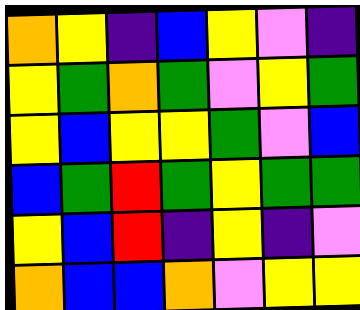[["orange", "yellow", "indigo", "blue", "yellow", "violet", "indigo"], ["yellow", "green", "orange", "green", "violet", "yellow", "green"], ["yellow", "blue", "yellow", "yellow", "green", "violet", "blue"], ["blue", "green", "red", "green", "yellow", "green", "green"], ["yellow", "blue", "red", "indigo", "yellow", "indigo", "violet"], ["orange", "blue", "blue", "orange", "violet", "yellow", "yellow"]]